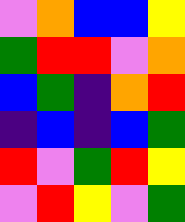[["violet", "orange", "blue", "blue", "yellow"], ["green", "red", "red", "violet", "orange"], ["blue", "green", "indigo", "orange", "red"], ["indigo", "blue", "indigo", "blue", "green"], ["red", "violet", "green", "red", "yellow"], ["violet", "red", "yellow", "violet", "green"]]